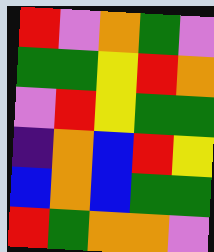[["red", "violet", "orange", "green", "violet"], ["green", "green", "yellow", "red", "orange"], ["violet", "red", "yellow", "green", "green"], ["indigo", "orange", "blue", "red", "yellow"], ["blue", "orange", "blue", "green", "green"], ["red", "green", "orange", "orange", "violet"]]